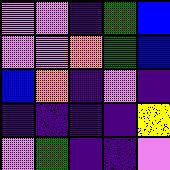[["violet", "violet", "indigo", "green", "blue"], ["violet", "violet", "orange", "green", "blue"], ["blue", "orange", "indigo", "violet", "indigo"], ["indigo", "indigo", "indigo", "indigo", "yellow"], ["violet", "green", "indigo", "indigo", "violet"]]